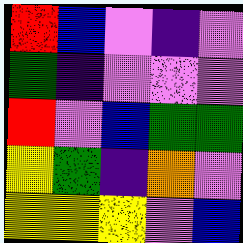[["red", "blue", "violet", "indigo", "violet"], ["green", "indigo", "violet", "violet", "violet"], ["red", "violet", "blue", "green", "green"], ["yellow", "green", "indigo", "orange", "violet"], ["yellow", "yellow", "yellow", "violet", "blue"]]